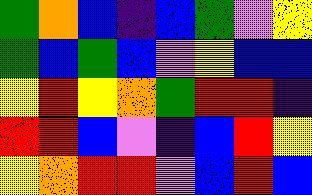[["green", "orange", "blue", "indigo", "blue", "green", "violet", "yellow"], ["green", "blue", "green", "blue", "violet", "yellow", "blue", "blue"], ["yellow", "red", "yellow", "orange", "green", "red", "red", "indigo"], ["red", "red", "blue", "violet", "indigo", "blue", "red", "yellow"], ["yellow", "orange", "red", "red", "violet", "blue", "red", "blue"]]